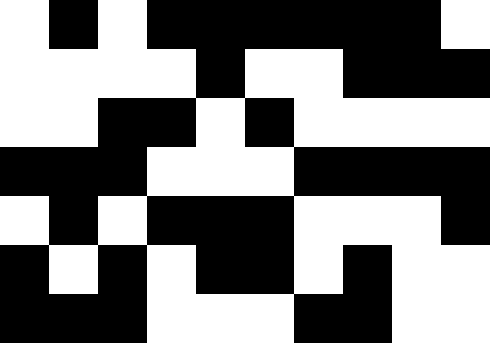[["white", "black", "white", "black", "black", "black", "black", "black", "black", "white"], ["white", "white", "white", "white", "black", "white", "white", "black", "black", "black"], ["white", "white", "black", "black", "white", "black", "white", "white", "white", "white"], ["black", "black", "black", "white", "white", "white", "black", "black", "black", "black"], ["white", "black", "white", "black", "black", "black", "white", "white", "white", "black"], ["black", "white", "black", "white", "black", "black", "white", "black", "white", "white"], ["black", "black", "black", "white", "white", "white", "black", "black", "white", "white"]]